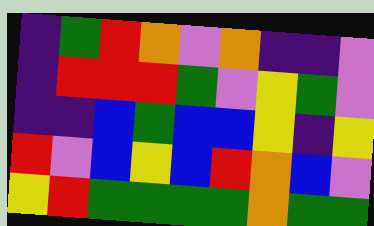[["indigo", "green", "red", "orange", "violet", "orange", "indigo", "indigo", "violet"], ["indigo", "red", "red", "red", "green", "violet", "yellow", "green", "violet"], ["indigo", "indigo", "blue", "green", "blue", "blue", "yellow", "indigo", "yellow"], ["red", "violet", "blue", "yellow", "blue", "red", "orange", "blue", "violet"], ["yellow", "red", "green", "green", "green", "green", "orange", "green", "green"]]